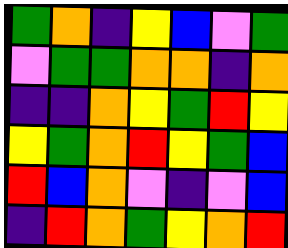[["green", "orange", "indigo", "yellow", "blue", "violet", "green"], ["violet", "green", "green", "orange", "orange", "indigo", "orange"], ["indigo", "indigo", "orange", "yellow", "green", "red", "yellow"], ["yellow", "green", "orange", "red", "yellow", "green", "blue"], ["red", "blue", "orange", "violet", "indigo", "violet", "blue"], ["indigo", "red", "orange", "green", "yellow", "orange", "red"]]